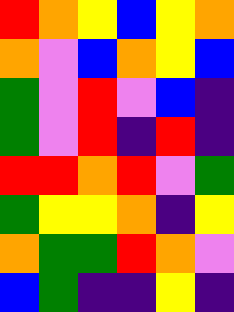[["red", "orange", "yellow", "blue", "yellow", "orange"], ["orange", "violet", "blue", "orange", "yellow", "blue"], ["green", "violet", "red", "violet", "blue", "indigo"], ["green", "violet", "red", "indigo", "red", "indigo"], ["red", "red", "orange", "red", "violet", "green"], ["green", "yellow", "yellow", "orange", "indigo", "yellow"], ["orange", "green", "green", "red", "orange", "violet"], ["blue", "green", "indigo", "indigo", "yellow", "indigo"]]